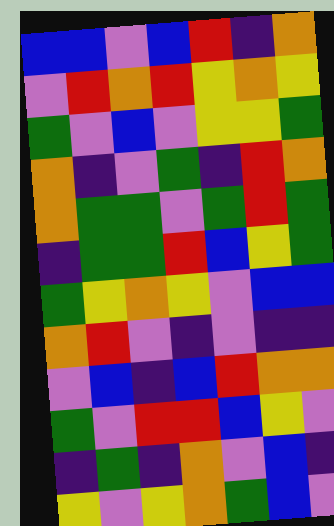[["blue", "blue", "violet", "blue", "red", "indigo", "orange"], ["violet", "red", "orange", "red", "yellow", "orange", "yellow"], ["green", "violet", "blue", "violet", "yellow", "yellow", "green"], ["orange", "indigo", "violet", "green", "indigo", "red", "orange"], ["orange", "green", "green", "violet", "green", "red", "green"], ["indigo", "green", "green", "red", "blue", "yellow", "green"], ["green", "yellow", "orange", "yellow", "violet", "blue", "blue"], ["orange", "red", "violet", "indigo", "violet", "indigo", "indigo"], ["violet", "blue", "indigo", "blue", "red", "orange", "orange"], ["green", "violet", "red", "red", "blue", "yellow", "violet"], ["indigo", "green", "indigo", "orange", "violet", "blue", "indigo"], ["yellow", "violet", "yellow", "orange", "green", "blue", "violet"]]